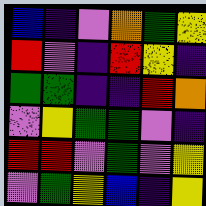[["blue", "indigo", "violet", "orange", "green", "yellow"], ["red", "violet", "indigo", "red", "yellow", "indigo"], ["green", "green", "indigo", "indigo", "red", "orange"], ["violet", "yellow", "green", "green", "violet", "indigo"], ["red", "red", "violet", "green", "violet", "yellow"], ["violet", "green", "yellow", "blue", "indigo", "yellow"]]